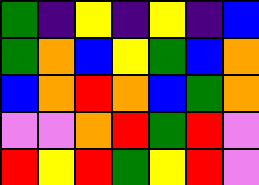[["green", "indigo", "yellow", "indigo", "yellow", "indigo", "blue"], ["green", "orange", "blue", "yellow", "green", "blue", "orange"], ["blue", "orange", "red", "orange", "blue", "green", "orange"], ["violet", "violet", "orange", "red", "green", "red", "violet"], ["red", "yellow", "red", "green", "yellow", "red", "violet"]]